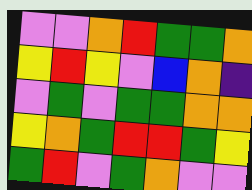[["violet", "violet", "orange", "red", "green", "green", "orange"], ["yellow", "red", "yellow", "violet", "blue", "orange", "indigo"], ["violet", "green", "violet", "green", "green", "orange", "orange"], ["yellow", "orange", "green", "red", "red", "green", "yellow"], ["green", "red", "violet", "green", "orange", "violet", "violet"]]